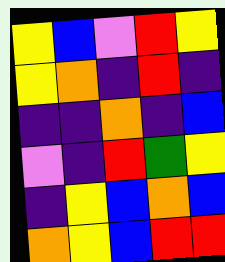[["yellow", "blue", "violet", "red", "yellow"], ["yellow", "orange", "indigo", "red", "indigo"], ["indigo", "indigo", "orange", "indigo", "blue"], ["violet", "indigo", "red", "green", "yellow"], ["indigo", "yellow", "blue", "orange", "blue"], ["orange", "yellow", "blue", "red", "red"]]